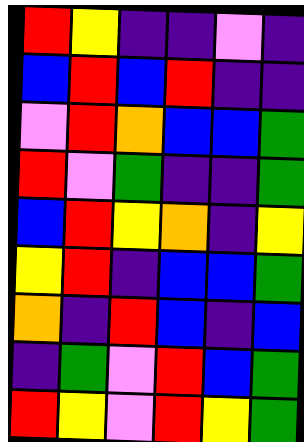[["red", "yellow", "indigo", "indigo", "violet", "indigo"], ["blue", "red", "blue", "red", "indigo", "indigo"], ["violet", "red", "orange", "blue", "blue", "green"], ["red", "violet", "green", "indigo", "indigo", "green"], ["blue", "red", "yellow", "orange", "indigo", "yellow"], ["yellow", "red", "indigo", "blue", "blue", "green"], ["orange", "indigo", "red", "blue", "indigo", "blue"], ["indigo", "green", "violet", "red", "blue", "green"], ["red", "yellow", "violet", "red", "yellow", "green"]]